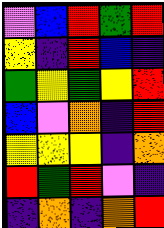[["violet", "blue", "red", "green", "red"], ["yellow", "indigo", "red", "blue", "indigo"], ["green", "yellow", "green", "yellow", "red"], ["blue", "violet", "orange", "indigo", "red"], ["yellow", "yellow", "yellow", "indigo", "orange"], ["red", "green", "red", "violet", "indigo"], ["indigo", "orange", "indigo", "orange", "red"]]